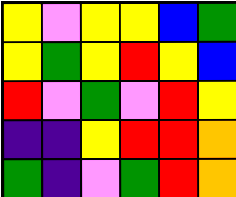[["yellow", "violet", "yellow", "yellow", "blue", "green"], ["yellow", "green", "yellow", "red", "yellow", "blue"], ["red", "violet", "green", "violet", "red", "yellow"], ["indigo", "indigo", "yellow", "red", "red", "orange"], ["green", "indigo", "violet", "green", "red", "orange"]]